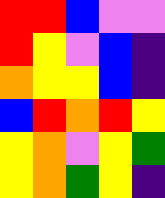[["red", "red", "blue", "violet", "violet"], ["red", "yellow", "violet", "blue", "indigo"], ["orange", "yellow", "yellow", "blue", "indigo"], ["blue", "red", "orange", "red", "yellow"], ["yellow", "orange", "violet", "yellow", "green"], ["yellow", "orange", "green", "yellow", "indigo"]]